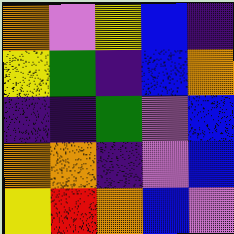[["orange", "violet", "yellow", "blue", "indigo"], ["yellow", "green", "indigo", "blue", "orange"], ["indigo", "indigo", "green", "violet", "blue"], ["orange", "orange", "indigo", "violet", "blue"], ["yellow", "red", "orange", "blue", "violet"]]